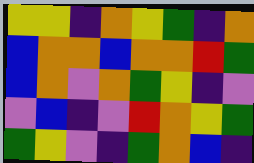[["yellow", "yellow", "indigo", "orange", "yellow", "green", "indigo", "orange"], ["blue", "orange", "orange", "blue", "orange", "orange", "red", "green"], ["blue", "orange", "violet", "orange", "green", "yellow", "indigo", "violet"], ["violet", "blue", "indigo", "violet", "red", "orange", "yellow", "green"], ["green", "yellow", "violet", "indigo", "green", "orange", "blue", "indigo"]]